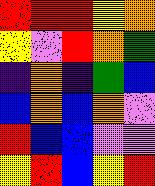[["red", "red", "red", "yellow", "orange"], ["yellow", "violet", "red", "orange", "green"], ["indigo", "orange", "indigo", "green", "blue"], ["blue", "orange", "blue", "orange", "violet"], ["red", "blue", "blue", "violet", "violet"], ["yellow", "red", "blue", "yellow", "red"]]